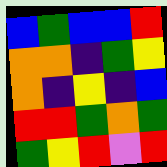[["blue", "green", "blue", "blue", "red"], ["orange", "orange", "indigo", "green", "yellow"], ["orange", "indigo", "yellow", "indigo", "blue"], ["red", "red", "green", "orange", "green"], ["green", "yellow", "red", "violet", "red"]]